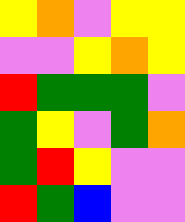[["yellow", "orange", "violet", "yellow", "yellow"], ["violet", "violet", "yellow", "orange", "yellow"], ["red", "green", "green", "green", "violet"], ["green", "yellow", "violet", "green", "orange"], ["green", "red", "yellow", "violet", "violet"], ["red", "green", "blue", "violet", "violet"]]